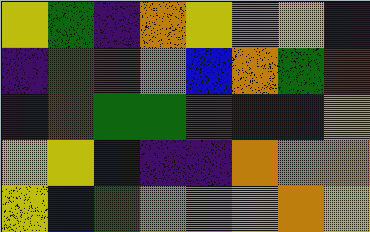[["yellow", "green", "indigo", "orange", "yellow", "violet", "yellow", "indigo"], ["indigo", "green", "red", "orange", "blue", "orange", "green", "red"], ["indigo", "red", "green", "green", "green", "blue", "blue", "yellow"], ["yellow", "yellow", "blue", "indigo", "indigo", "orange", "orange", "orange"], ["yellow", "blue", "green", "orange", "violet", "yellow", "orange", "yellow"]]